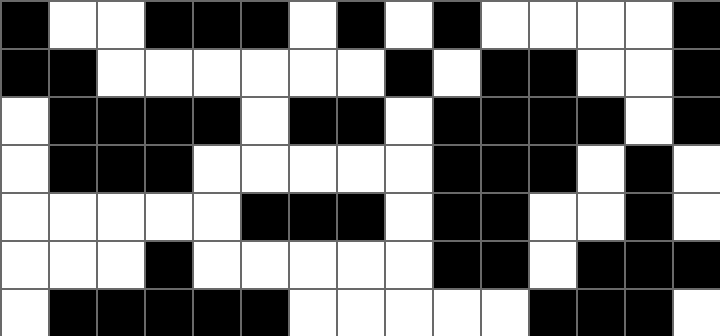[["black", "white", "white", "black", "black", "black", "white", "black", "white", "black", "white", "white", "white", "white", "black"], ["black", "black", "white", "white", "white", "white", "white", "white", "black", "white", "black", "black", "white", "white", "black"], ["white", "black", "black", "black", "black", "white", "black", "black", "white", "black", "black", "black", "black", "white", "black"], ["white", "black", "black", "black", "white", "white", "white", "white", "white", "black", "black", "black", "white", "black", "white"], ["white", "white", "white", "white", "white", "black", "black", "black", "white", "black", "black", "white", "white", "black", "white"], ["white", "white", "white", "black", "white", "white", "white", "white", "white", "black", "black", "white", "black", "black", "black"], ["white", "black", "black", "black", "black", "black", "white", "white", "white", "white", "white", "black", "black", "black", "white"]]